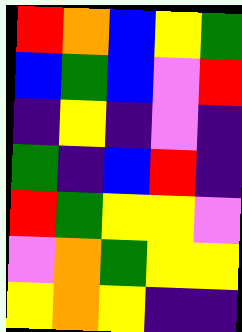[["red", "orange", "blue", "yellow", "green"], ["blue", "green", "blue", "violet", "red"], ["indigo", "yellow", "indigo", "violet", "indigo"], ["green", "indigo", "blue", "red", "indigo"], ["red", "green", "yellow", "yellow", "violet"], ["violet", "orange", "green", "yellow", "yellow"], ["yellow", "orange", "yellow", "indigo", "indigo"]]